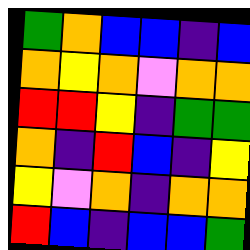[["green", "orange", "blue", "blue", "indigo", "blue"], ["orange", "yellow", "orange", "violet", "orange", "orange"], ["red", "red", "yellow", "indigo", "green", "green"], ["orange", "indigo", "red", "blue", "indigo", "yellow"], ["yellow", "violet", "orange", "indigo", "orange", "orange"], ["red", "blue", "indigo", "blue", "blue", "green"]]